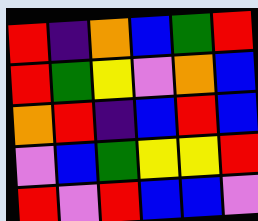[["red", "indigo", "orange", "blue", "green", "red"], ["red", "green", "yellow", "violet", "orange", "blue"], ["orange", "red", "indigo", "blue", "red", "blue"], ["violet", "blue", "green", "yellow", "yellow", "red"], ["red", "violet", "red", "blue", "blue", "violet"]]